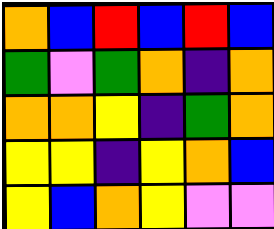[["orange", "blue", "red", "blue", "red", "blue"], ["green", "violet", "green", "orange", "indigo", "orange"], ["orange", "orange", "yellow", "indigo", "green", "orange"], ["yellow", "yellow", "indigo", "yellow", "orange", "blue"], ["yellow", "blue", "orange", "yellow", "violet", "violet"]]